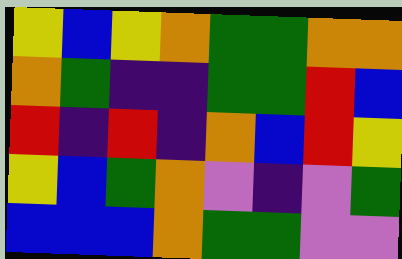[["yellow", "blue", "yellow", "orange", "green", "green", "orange", "orange"], ["orange", "green", "indigo", "indigo", "green", "green", "red", "blue"], ["red", "indigo", "red", "indigo", "orange", "blue", "red", "yellow"], ["yellow", "blue", "green", "orange", "violet", "indigo", "violet", "green"], ["blue", "blue", "blue", "orange", "green", "green", "violet", "violet"]]